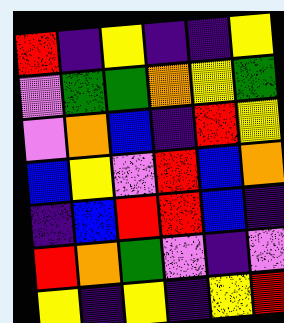[["red", "indigo", "yellow", "indigo", "indigo", "yellow"], ["violet", "green", "green", "orange", "yellow", "green"], ["violet", "orange", "blue", "indigo", "red", "yellow"], ["blue", "yellow", "violet", "red", "blue", "orange"], ["indigo", "blue", "red", "red", "blue", "indigo"], ["red", "orange", "green", "violet", "indigo", "violet"], ["yellow", "indigo", "yellow", "indigo", "yellow", "red"]]